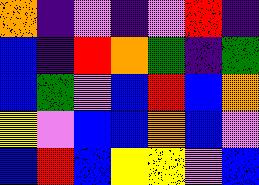[["orange", "indigo", "violet", "indigo", "violet", "red", "indigo"], ["blue", "indigo", "red", "orange", "green", "indigo", "green"], ["blue", "green", "violet", "blue", "red", "blue", "orange"], ["yellow", "violet", "blue", "blue", "orange", "blue", "violet"], ["blue", "red", "blue", "yellow", "yellow", "violet", "blue"]]